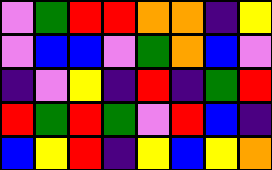[["violet", "green", "red", "red", "orange", "orange", "indigo", "yellow"], ["violet", "blue", "blue", "violet", "green", "orange", "blue", "violet"], ["indigo", "violet", "yellow", "indigo", "red", "indigo", "green", "red"], ["red", "green", "red", "green", "violet", "red", "blue", "indigo"], ["blue", "yellow", "red", "indigo", "yellow", "blue", "yellow", "orange"]]